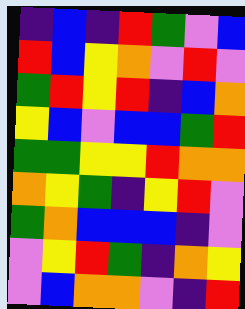[["indigo", "blue", "indigo", "red", "green", "violet", "blue"], ["red", "blue", "yellow", "orange", "violet", "red", "violet"], ["green", "red", "yellow", "red", "indigo", "blue", "orange"], ["yellow", "blue", "violet", "blue", "blue", "green", "red"], ["green", "green", "yellow", "yellow", "red", "orange", "orange"], ["orange", "yellow", "green", "indigo", "yellow", "red", "violet"], ["green", "orange", "blue", "blue", "blue", "indigo", "violet"], ["violet", "yellow", "red", "green", "indigo", "orange", "yellow"], ["violet", "blue", "orange", "orange", "violet", "indigo", "red"]]